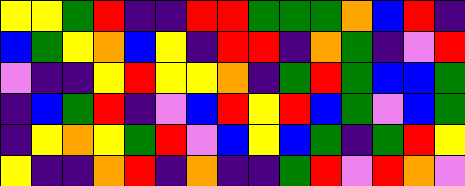[["yellow", "yellow", "green", "red", "indigo", "indigo", "red", "red", "green", "green", "green", "orange", "blue", "red", "indigo"], ["blue", "green", "yellow", "orange", "blue", "yellow", "indigo", "red", "red", "indigo", "orange", "green", "indigo", "violet", "red"], ["violet", "indigo", "indigo", "yellow", "red", "yellow", "yellow", "orange", "indigo", "green", "red", "green", "blue", "blue", "green"], ["indigo", "blue", "green", "red", "indigo", "violet", "blue", "red", "yellow", "red", "blue", "green", "violet", "blue", "green"], ["indigo", "yellow", "orange", "yellow", "green", "red", "violet", "blue", "yellow", "blue", "green", "indigo", "green", "red", "yellow"], ["yellow", "indigo", "indigo", "orange", "red", "indigo", "orange", "indigo", "indigo", "green", "red", "violet", "red", "orange", "violet"]]